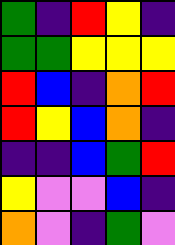[["green", "indigo", "red", "yellow", "indigo"], ["green", "green", "yellow", "yellow", "yellow"], ["red", "blue", "indigo", "orange", "red"], ["red", "yellow", "blue", "orange", "indigo"], ["indigo", "indigo", "blue", "green", "red"], ["yellow", "violet", "violet", "blue", "indigo"], ["orange", "violet", "indigo", "green", "violet"]]